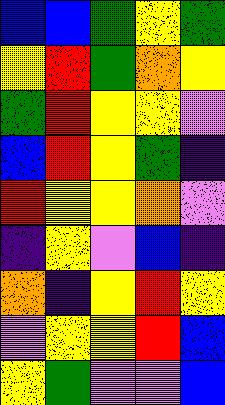[["blue", "blue", "green", "yellow", "green"], ["yellow", "red", "green", "orange", "yellow"], ["green", "red", "yellow", "yellow", "violet"], ["blue", "red", "yellow", "green", "indigo"], ["red", "yellow", "yellow", "orange", "violet"], ["indigo", "yellow", "violet", "blue", "indigo"], ["orange", "indigo", "yellow", "red", "yellow"], ["violet", "yellow", "yellow", "red", "blue"], ["yellow", "green", "violet", "violet", "blue"]]